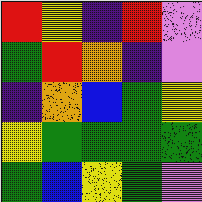[["red", "yellow", "indigo", "red", "violet"], ["green", "red", "orange", "indigo", "violet"], ["indigo", "orange", "blue", "green", "yellow"], ["yellow", "green", "green", "green", "green"], ["green", "blue", "yellow", "green", "violet"]]